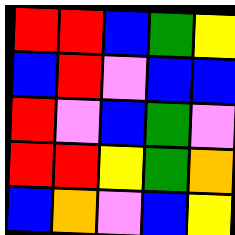[["red", "red", "blue", "green", "yellow"], ["blue", "red", "violet", "blue", "blue"], ["red", "violet", "blue", "green", "violet"], ["red", "red", "yellow", "green", "orange"], ["blue", "orange", "violet", "blue", "yellow"]]